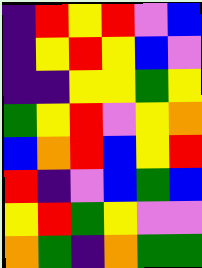[["indigo", "red", "yellow", "red", "violet", "blue"], ["indigo", "yellow", "red", "yellow", "blue", "violet"], ["indigo", "indigo", "yellow", "yellow", "green", "yellow"], ["green", "yellow", "red", "violet", "yellow", "orange"], ["blue", "orange", "red", "blue", "yellow", "red"], ["red", "indigo", "violet", "blue", "green", "blue"], ["yellow", "red", "green", "yellow", "violet", "violet"], ["orange", "green", "indigo", "orange", "green", "green"]]